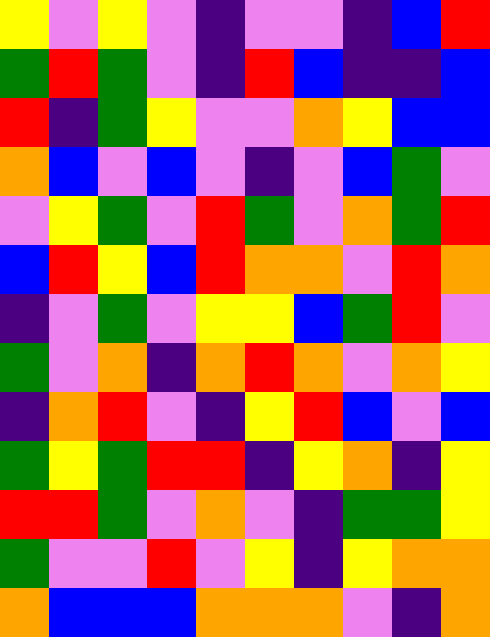[["yellow", "violet", "yellow", "violet", "indigo", "violet", "violet", "indigo", "blue", "red"], ["green", "red", "green", "violet", "indigo", "red", "blue", "indigo", "indigo", "blue"], ["red", "indigo", "green", "yellow", "violet", "violet", "orange", "yellow", "blue", "blue"], ["orange", "blue", "violet", "blue", "violet", "indigo", "violet", "blue", "green", "violet"], ["violet", "yellow", "green", "violet", "red", "green", "violet", "orange", "green", "red"], ["blue", "red", "yellow", "blue", "red", "orange", "orange", "violet", "red", "orange"], ["indigo", "violet", "green", "violet", "yellow", "yellow", "blue", "green", "red", "violet"], ["green", "violet", "orange", "indigo", "orange", "red", "orange", "violet", "orange", "yellow"], ["indigo", "orange", "red", "violet", "indigo", "yellow", "red", "blue", "violet", "blue"], ["green", "yellow", "green", "red", "red", "indigo", "yellow", "orange", "indigo", "yellow"], ["red", "red", "green", "violet", "orange", "violet", "indigo", "green", "green", "yellow"], ["green", "violet", "violet", "red", "violet", "yellow", "indigo", "yellow", "orange", "orange"], ["orange", "blue", "blue", "blue", "orange", "orange", "orange", "violet", "indigo", "orange"]]